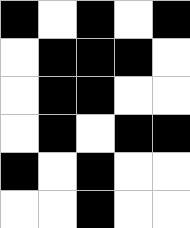[["black", "white", "black", "white", "black"], ["white", "black", "black", "black", "white"], ["white", "black", "black", "white", "white"], ["white", "black", "white", "black", "black"], ["black", "white", "black", "white", "white"], ["white", "white", "black", "white", "white"]]